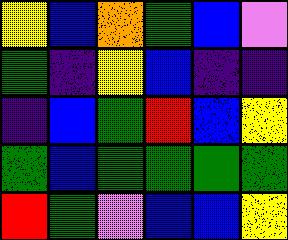[["yellow", "blue", "orange", "green", "blue", "violet"], ["green", "indigo", "yellow", "blue", "indigo", "indigo"], ["indigo", "blue", "green", "red", "blue", "yellow"], ["green", "blue", "green", "green", "green", "green"], ["red", "green", "violet", "blue", "blue", "yellow"]]